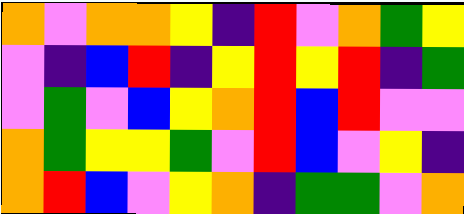[["orange", "violet", "orange", "orange", "yellow", "indigo", "red", "violet", "orange", "green", "yellow"], ["violet", "indigo", "blue", "red", "indigo", "yellow", "red", "yellow", "red", "indigo", "green"], ["violet", "green", "violet", "blue", "yellow", "orange", "red", "blue", "red", "violet", "violet"], ["orange", "green", "yellow", "yellow", "green", "violet", "red", "blue", "violet", "yellow", "indigo"], ["orange", "red", "blue", "violet", "yellow", "orange", "indigo", "green", "green", "violet", "orange"]]